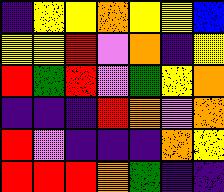[["indigo", "yellow", "yellow", "orange", "yellow", "yellow", "blue"], ["yellow", "yellow", "red", "violet", "orange", "indigo", "yellow"], ["red", "green", "red", "violet", "green", "yellow", "orange"], ["indigo", "indigo", "indigo", "red", "orange", "violet", "orange"], ["red", "violet", "indigo", "indigo", "indigo", "orange", "yellow"], ["red", "red", "red", "orange", "green", "indigo", "indigo"]]